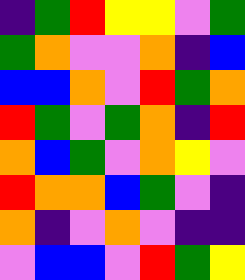[["indigo", "green", "red", "yellow", "yellow", "violet", "green"], ["green", "orange", "violet", "violet", "orange", "indigo", "blue"], ["blue", "blue", "orange", "violet", "red", "green", "orange"], ["red", "green", "violet", "green", "orange", "indigo", "red"], ["orange", "blue", "green", "violet", "orange", "yellow", "violet"], ["red", "orange", "orange", "blue", "green", "violet", "indigo"], ["orange", "indigo", "violet", "orange", "violet", "indigo", "indigo"], ["violet", "blue", "blue", "violet", "red", "green", "yellow"]]